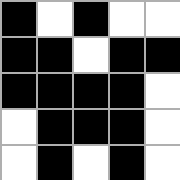[["black", "white", "black", "white", "white"], ["black", "black", "white", "black", "black"], ["black", "black", "black", "black", "white"], ["white", "black", "black", "black", "white"], ["white", "black", "white", "black", "white"]]